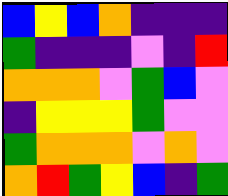[["blue", "yellow", "blue", "orange", "indigo", "indigo", "indigo"], ["green", "indigo", "indigo", "indigo", "violet", "indigo", "red"], ["orange", "orange", "orange", "violet", "green", "blue", "violet"], ["indigo", "yellow", "yellow", "yellow", "green", "violet", "violet"], ["green", "orange", "orange", "orange", "violet", "orange", "violet"], ["orange", "red", "green", "yellow", "blue", "indigo", "green"]]